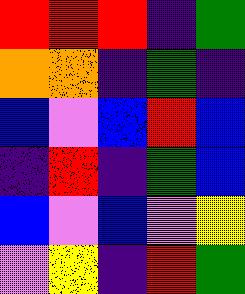[["red", "red", "red", "indigo", "green"], ["orange", "orange", "indigo", "green", "indigo"], ["blue", "violet", "blue", "red", "blue"], ["indigo", "red", "indigo", "green", "blue"], ["blue", "violet", "blue", "violet", "yellow"], ["violet", "yellow", "indigo", "red", "green"]]